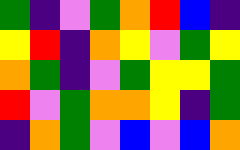[["green", "indigo", "violet", "green", "orange", "red", "blue", "indigo"], ["yellow", "red", "indigo", "orange", "yellow", "violet", "green", "yellow"], ["orange", "green", "indigo", "violet", "green", "yellow", "yellow", "green"], ["red", "violet", "green", "orange", "orange", "yellow", "indigo", "green"], ["indigo", "orange", "green", "violet", "blue", "violet", "blue", "orange"]]